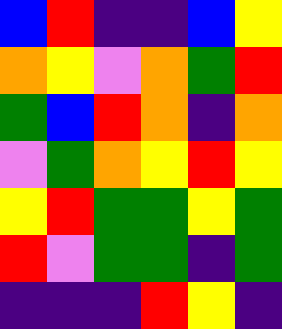[["blue", "red", "indigo", "indigo", "blue", "yellow"], ["orange", "yellow", "violet", "orange", "green", "red"], ["green", "blue", "red", "orange", "indigo", "orange"], ["violet", "green", "orange", "yellow", "red", "yellow"], ["yellow", "red", "green", "green", "yellow", "green"], ["red", "violet", "green", "green", "indigo", "green"], ["indigo", "indigo", "indigo", "red", "yellow", "indigo"]]